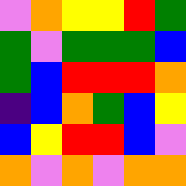[["violet", "orange", "yellow", "yellow", "red", "green"], ["green", "violet", "green", "green", "green", "blue"], ["green", "blue", "red", "red", "red", "orange"], ["indigo", "blue", "orange", "green", "blue", "yellow"], ["blue", "yellow", "red", "red", "blue", "violet"], ["orange", "violet", "orange", "violet", "orange", "orange"]]